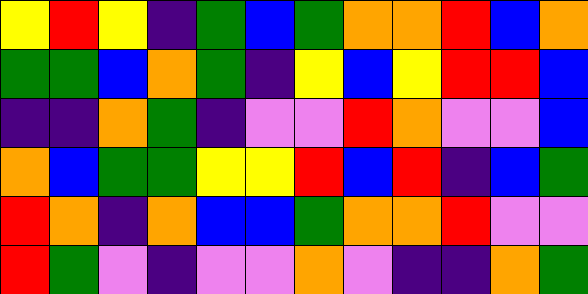[["yellow", "red", "yellow", "indigo", "green", "blue", "green", "orange", "orange", "red", "blue", "orange"], ["green", "green", "blue", "orange", "green", "indigo", "yellow", "blue", "yellow", "red", "red", "blue"], ["indigo", "indigo", "orange", "green", "indigo", "violet", "violet", "red", "orange", "violet", "violet", "blue"], ["orange", "blue", "green", "green", "yellow", "yellow", "red", "blue", "red", "indigo", "blue", "green"], ["red", "orange", "indigo", "orange", "blue", "blue", "green", "orange", "orange", "red", "violet", "violet"], ["red", "green", "violet", "indigo", "violet", "violet", "orange", "violet", "indigo", "indigo", "orange", "green"]]